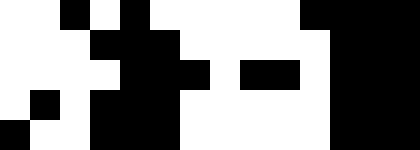[["white", "white", "black", "white", "black", "white", "white", "white", "white", "white", "black", "black", "black", "black"], ["white", "white", "white", "black", "black", "black", "white", "white", "white", "white", "white", "black", "black", "black"], ["white", "white", "white", "white", "black", "black", "black", "white", "black", "black", "white", "black", "black", "black"], ["white", "black", "white", "black", "black", "black", "white", "white", "white", "white", "white", "black", "black", "black"], ["black", "white", "white", "black", "black", "black", "white", "white", "white", "white", "white", "black", "black", "black"]]